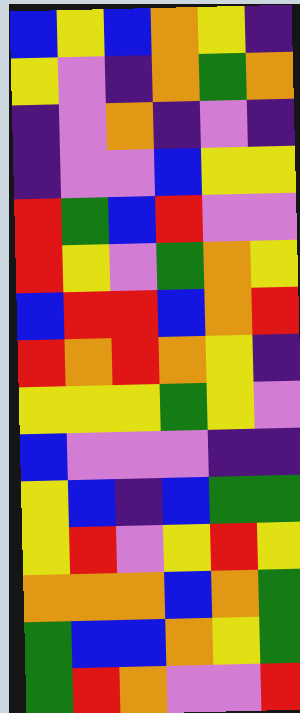[["blue", "yellow", "blue", "orange", "yellow", "indigo"], ["yellow", "violet", "indigo", "orange", "green", "orange"], ["indigo", "violet", "orange", "indigo", "violet", "indigo"], ["indigo", "violet", "violet", "blue", "yellow", "yellow"], ["red", "green", "blue", "red", "violet", "violet"], ["red", "yellow", "violet", "green", "orange", "yellow"], ["blue", "red", "red", "blue", "orange", "red"], ["red", "orange", "red", "orange", "yellow", "indigo"], ["yellow", "yellow", "yellow", "green", "yellow", "violet"], ["blue", "violet", "violet", "violet", "indigo", "indigo"], ["yellow", "blue", "indigo", "blue", "green", "green"], ["yellow", "red", "violet", "yellow", "red", "yellow"], ["orange", "orange", "orange", "blue", "orange", "green"], ["green", "blue", "blue", "orange", "yellow", "green"], ["green", "red", "orange", "violet", "violet", "red"]]